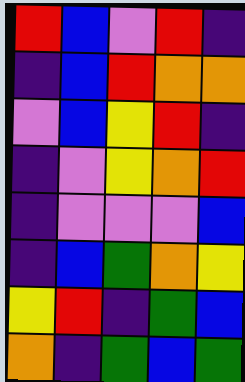[["red", "blue", "violet", "red", "indigo"], ["indigo", "blue", "red", "orange", "orange"], ["violet", "blue", "yellow", "red", "indigo"], ["indigo", "violet", "yellow", "orange", "red"], ["indigo", "violet", "violet", "violet", "blue"], ["indigo", "blue", "green", "orange", "yellow"], ["yellow", "red", "indigo", "green", "blue"], ["orange", "indigo", "green", "blue", "green"]]